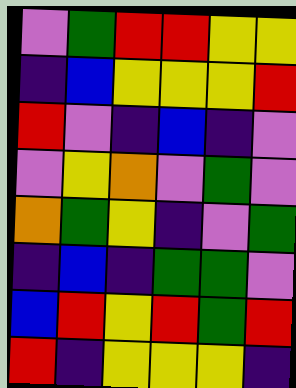[["violet", "green", "red", "red", "yellow", "yellow"], ["indigo", "blue", "yellow", "yellow", "yellow", "red"], ["red", "violet", "indigo", "blue", "indigo", "violet"], ["violet", "yellow", "orange", "violet", "green", "violet"], ["orange", "green", "yellow", "indigo", "violet", "green"], ["indigo", "blue", "indigo", "green", "green", "violet"], ["blue", "red", "yellow", "red", "green", "red"], ["red", "indigo", "yellow", "yellow", "yellow", "indigo"]]